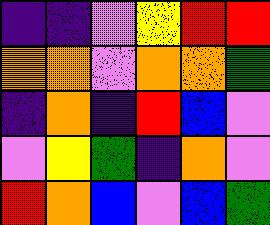[["indigo", "indigo", "violet", "yellow", "red", "red"], ["orange", "orange", "violet", "orange", "orange", "green"], ["indigo", "orange", "indigo", "red", "blue", "violet"], ["violet", "yellow", "green", "indigo", "orange", "violet"], ["red", "orange", "blue", "violet", "blue", "green"]]